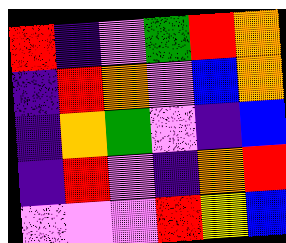[["red", "indigo", "violet", "green", "red", "orange"], ["indigo", "red", "orange", "violet", "blue", "orange"], ["indigo", "orange", "green", "violet", "indigo", "blue"], ["indigo", "red", "violet", "indigo", "orange", "red"], ["violet", "violet", "violet", "red", "yellow", "blue"]]